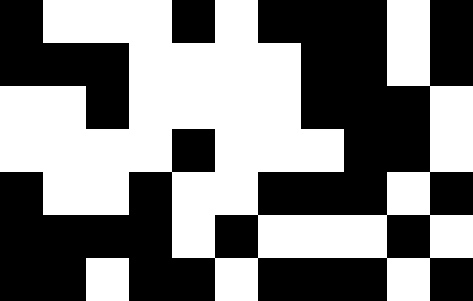[["black", "white", "white", "white", "black", "white", "black", "black", "black", "white", "black"], ["black", "black", "black", "white", "white", "white", "white", "black", "black", "white", "black"], ["white", "white", "black", "white", "white", "white", "white", "black", "black", "black", "white"], ["white", "white", "white", "white", "black", "white", "white", "white", "black", "black", "white"], ["black", "white", "white", "black", "white", "white", "black", "black", "black", "white", "black"], ["black", "black", "black", "black", "white", "black", "white", "white", "white", "black", "white"], ["black", "black", "white", "black", "black", "white", "black", "black", "black", "white", "black"]]